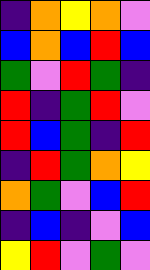[["indigo", "orange", "yellow", "orange", "violet"], ["blue", "orange", "blue", "red", "blue"], ["green", "violet", "red", "green", "indigo"], ["red", "indigo", "green", "red", "violet"], ["red", "blue", "green", "indigo", "red"], ["indigo", "red", "green", "orange", "yellow"], ["orange", "green", "violet", "blue", "red"], ["indigo", "blue", "indigo", "violet", "blue"], ["yellow", "red", "violet", "green", "violet"]]